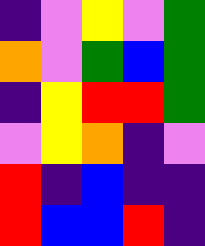[["indigo", "violet", "yellow", "violet", "green"], ["orange", "violet", "green", "blue", "green"], ["indigo", "yellow", "red", "red", "green"], ["violet", "yellow", "orange", "indigo", "violet"], ["red", "indigo", "blue", "indigo", "indigo"], ["red", "blue", "blue", "red", "indigo"]]